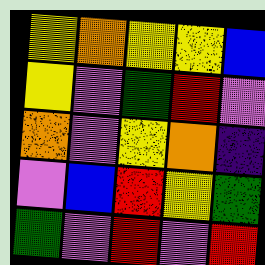[["yellow", "orange", "yellow", "yellow", "blue"], ["yellow", "violet", "green", "red", "violet"], ["orange", "violet", "yellow", "orange", "indigo"], ["violet", "blue", "red", "yellow", "green"], ["green", "violet", "red", "violet", "red"]]